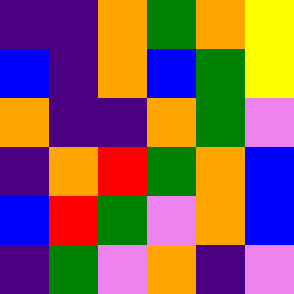[["indigo", "indigo", "orange", "green", "orange", "yellow"], ["blue", "indigo", "orange", "blue", "green", "yellow"], ["orange", "indigo", "indigo", "orange", "green", "violet"], ["indigo", "orange", "red", "green", "orange", "blue"], ["blue", "red", "green", "violet", "orange", "blue"], ["indigo", "green", "violet", "orange", "indigo", "violet"]]